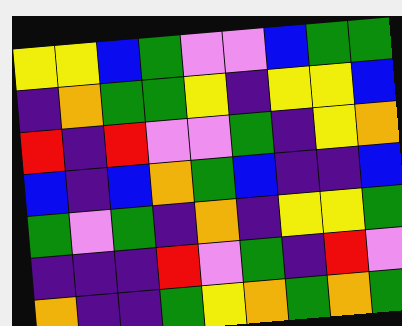[["yellow", "yellow", "blue", "green", "violet", "violet", "blue", "green", "green"], ["indigo", "orange", "green", "green", "yellow", "indigo", "yellow", "yellow", "blue"], ["red", "indigo", "red", "violet", "violet", "green", "indigo", "yellow", "orange"], ["blue", "indigo", "blue", "orange", "green", "blue", "indigo", "indigo", "blue"], ["green", "violet", "green", "indigo", "orange", "indigo", "yellow", "yellow", "green"], ["indigo", "indigo", "indigo", "red", "violet", "green", "indigo", "red", "violet"], ["orange", "indigo", "indigo", "green", "yellow", "orange", "green", "orange", "green"]]